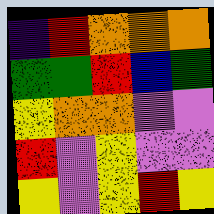[["indigo", "red", "orange", "orange", "orange"], ["green", "green", "red", "blue", "green"], ["yellow", "orange", "orange", "violet", "violet"], ["red", "violet", "yellow", "violet", "violet"], ["yellow", "violet", "yellow", "red", "yellow"]]